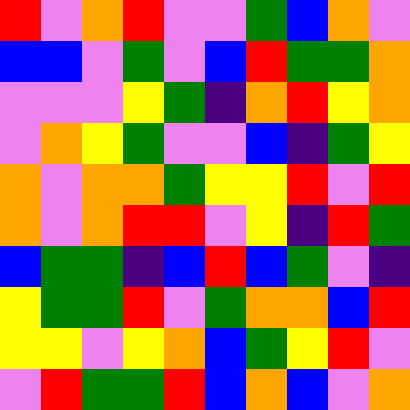[["red", "violet", "orange", "red", "violet", "violet", "green", "blue", "orange", "violet"], ["blue", "blue", "violet", "green", "violet", "blue", "red", "green", "green", "orange"], ["violet", "violet", "violet", "yellow", "green", "indigo", "orange", "red", "yellow", "orange"], ["violet", "orange", "yellow", "green", "violet", "violet", "blue", "indigo", "green", "yellow"], ["orange", "violet", "orange", "orange", "green", "yellow", "yellow", "red", "violet", "red"], ["orange", "violet", "orange", "red", "red", "violet", "yellow", "indigo", "red", "green"], ["blue", "green", "green", "indigo", "blue", "red", "blue", "green", "violet", "indigo"], ["yellow", "green", "green", "red", "violet", "green", "orange", "orange", "blue", "red"], ["yellow", "yellow", "violet", "yellow", "orange", "blue", "green", "yellow", "red", "violet"], ["violet", "red", "green", "green", "red", "blue", "orange", "blue", "violet", "orange"]]